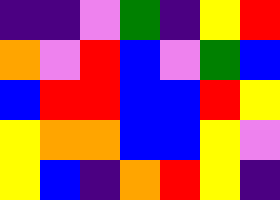[["indigo", "indigo", "violet", "green", "indigo", "yellow", "red"], ["orange", "violet", "red", "blue", "violet", "green", "blue"], ["blue", "red", "red", "blue", "blue", "red", "yellow"], ["yellow", "orange", "orange", "blue", "blue", "yellow", "violet"], ["yellow", "blue", "indigo", "orange", "red", "yellow", "indigo"]]